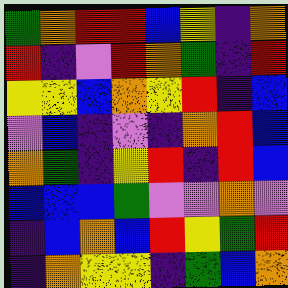[["green", "orange", "red", "red", "blue", "yellow", "indigo", "orange"], ["red", "indigo", "violet", "red", "orange", "green", "indigo", "red"], ["yellow", "yellow", "blue", "orange", "yellow", "red", "indigo", "blue"], ["violet", "blue", "indigo", "violet", "indigo", "orange", "red", "blue"], ["orange", "green", "indigo", "yellow", "red", "indigo", "red", "blue"], ["blue", "blue", "blue", "green", "violet", "violet", "orange", "violet"], ["indigo", "blue", "orange", "blue", "red", "yellow", "green", "red"], ["indigo", "orange", "yellow", "yellow", "indigo", "green", "blue", "orange"]]